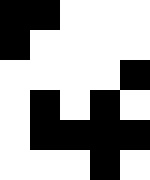[["black", "black", "white", "white", "white"], ["black", "white", "white", "white", "white"], ["white", "white", "white", "white", "black"], ["white", "black", "white", "black", "white"], ["white", "black", "black", "black", "black"], ["white", "white", "white", "black", "white"]]